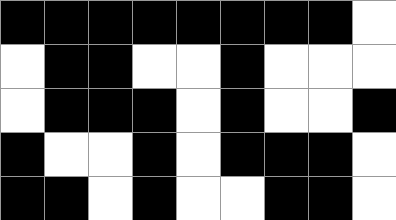[["black", "black", "black", "black", "black", "black", "black", "black", "white"], ["white", "black", "black", "white", "white", "black", "white", "white", "white"], ["white", "black", "black", "black", "white", "black", "white", "white", "black"], ["black", "white", "white", "black", "white", "black", "black", "black", "white"], ["black", "black", "white", "black", "white", "white", "black", "black", "white"]]